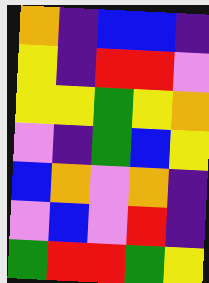[["orange", "indigo", "blue", "blue", "indigo"], ["yellow", "indigo", "red", "red", "violet"], ["yellow", "yellow", "green", "yellow", "orange"], ["violet", "indigo", "green", "blue", "yellow"], ["blue", "orange", "violet", "orange", "indigo"], ["violet", "blue", "violet", "red", "indigo"], ["green", "red", "red", "green", "yellow"]]